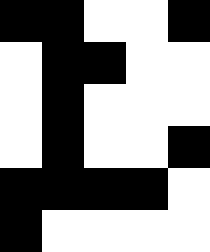[["black", "black", "white", "white", "black"], ["white", "black", "black", "white", "white"], ["white", "black", "white", "white", "white"], ["white", "black", "white", "white", "black"], ["black", "black", "black", "black", "white"], ["black", "white", "white", "white", "white"]]